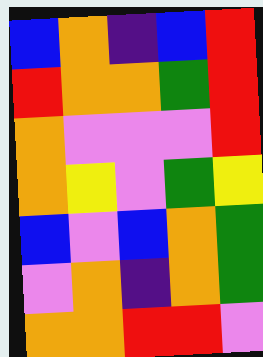[["blue", "orange", "indigo", "blue", "red"], ["red", "orange", "orange", "green", "red"], ["orange", "violet", "violet", "violet", "red"], ["orange", "yellow", "violet", "green", "yellow"], ["blue", "violet", "blue", "orange", "green"], ["violet", "orange", "indigo", "orange", "green"], ["orange", "orange", "red", "red", "violet"]]